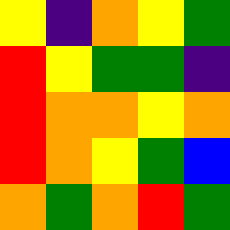[["yellow", "indigo", "orange", "yellow", "green"], ["red", "yellow", "green", "green", "indigo"], ["red", "orange", "orange", "yellow", "orange"], ["red", "orange", "yellow", "green", "blue"], ["orange", "green", "orange", "red", "green"]]